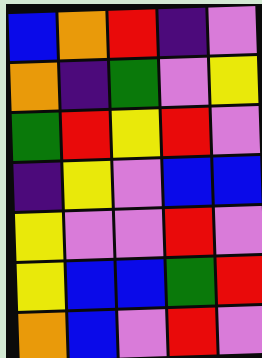[["blue", "orange", "red", "indigo", "violet"], ["orange", "indigo", "green", "violet", "yellow"], ["green", "red", "yellow", "red", "violet"], ["indigo", "yellow", "violet", "blue", "blue"], ["yellow", "violet", "violet", "red", "violet"], ["yellow", "blue", "blue", "green", "red"], ["orange", "blue", "violet", "red", "violet"]]